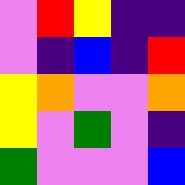[["violet", "red", "yellow", "indigo", "indigo"], ["violet", "indigo", "blue", "indigo", "red"], ["yellow", "orange", "violet", "violet", "orange"], ["yellow", "violet", "green", "violet", "indigo"], ["green", "violet", "violet", "violet", "blue"]]